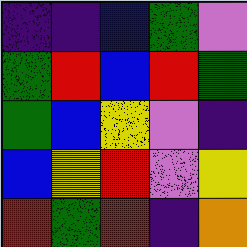[["indigo", "indigo", "blue", "green", "violet"], ["green", "red", "blue", "red", "green"], ["green", "blue", "yellow", "violet", "indigo"], ["blue", "yellow", "red", "violet", "yellow"], ["red", "green", "red", "indigo", "orange"]]